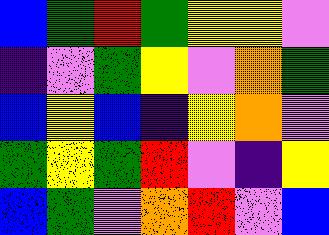[["blue", "green", "red", "green", "yellow", "yellow", "violet"], ["indigo", "violet", "green", "yellow", "violet", "orange", "green"], ["blue", "yellow", "blue", "indigo", "yellow", "orange", "violet"], ["green", "yellow", "green", "red", "violet", "indigo", "yellow"], ["blue", "green", "violet", "orange", "red", "violet", "blue"]]